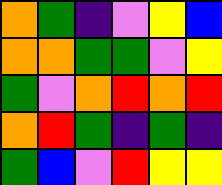[["orange", "green", "indigo", "violet", "yellow", "blue"], ["orange", "orange", "green", "green", "violet", "yellow"], ["green", "violet", "orange", "red", "orange", "red"], ["orange", "red", "green", "indigo", "green", "indigo"], ["green", "blue", "violet", "red", "yellow", "yellow"]]